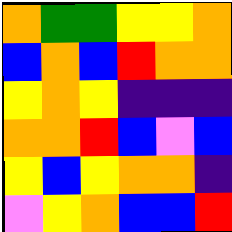[["orange", "green", "green", "yellow", "yellow", "orange"], ["blue", "orange", "blue", "red", "orange", "orange"], ["yellow", "orange", "yellow", "indigo", "indigo", "indigo"], ["orange", "orange", "red", "blue", "violet", "blue"], ["yellow", "blue", "yellow", "orange", "orange", "indigo"], ["violet", "yellow", "orange", "blue", "blue", "red"]]